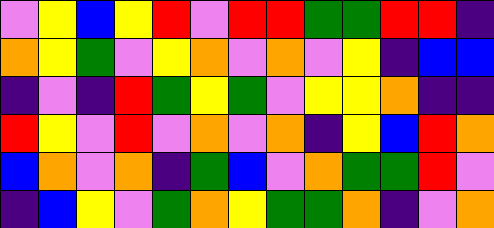[["violet", "yellow", "blue", "yellow", "red", "violet", "red", "red", "green", "green", "red", "red", "indigo"], ["orange", "yellow", "green", "violet", "yellow", "orange", "violet", "orange", "violet", "yellow", "indigo", "blue", "blue"], ["indigo", "violet", "indigo", "red", "green", "yellow", "green", "violet", "yellow", "yellow", "orange", "indigo", "indigo"], ["red", "yellow", "violet", "red", "violet", "orange", "violet", "orange", "indigo", "yellow", "blue", "red", "orange"], ["blue", "orange", "violet", "orange", "indigo", "green", "blue", "violet", "orange", "green", "green", "red", "violet"], ["indigo", "blue", "yellow", "violet", "green", "orange", "yellow", "green", "green", "orange", "indigo", "violet", "orange"]]